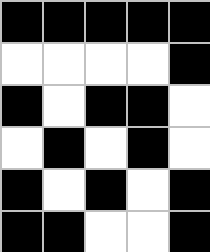[["black", "black", "black", "black", "black"], ["white", "white", "white", "white", "black"], ["black", "white", "black", "black", "white"], ["white", "black", "white", "black", "white"], ["black", "white", "black", "white", "black"], ["black", "black", "white", "white", "black"]]